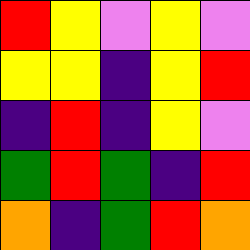[["red", "yellow", "violet", "yellow", "violet"], ["yellow", "yellow", "indigo", "yellow", "red"], ["indigo", "red", "indigo", "yellow", "violet"], ["green", "red", "green", "indigo", "red"], ["orange", "indigo", "green", "red", "orange"]]